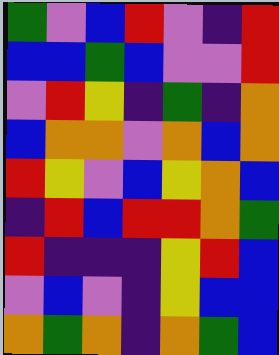[["green", "violet", "blue", "red", "violet", "indigo", "red"], ["blue", "blue", "green", "blue", "violet", "violet", "red"], ["violet", "red", "yellow", "indigo", "green", "indigo", "orange"], ["blue", "orange", "orange", "violet", "orange", "blue", "orange"], ["red", "yellow", "violet", "blue", "yellow", "orange", "blue"], ["indigo", "red", "blue", "red", "red", "orange", "green"], ["red", "indigo", "indigo", "indigo", "yellow", "red", "blue"], ["violet", "blue", "violet", "indigo", "yellow", "blue", "blue"], ["orange", "green", "orange", "indigo", "orange", "green", "blue"]]